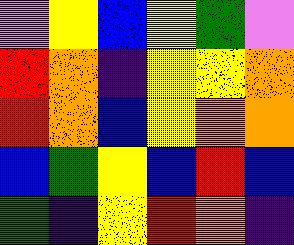[["violet", "yellow", "blue", "yellow", "green", "violet"], ["red", "orange", "indigo", "yellow", "yellow", "orange"], ["red", "orange", "blue", "yellow", "orange", "orange"], ["blue", "green", "yellow", "blue", "red", "blue"], ["green", "indigo", "yellow", "red", "orange", "indigo"]]